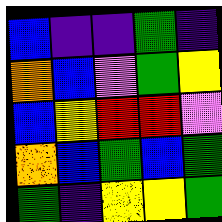[["blue", "indigo", "indigo", "green", "indigo"], ["orange", "blue", "violet", "green", "yellow"], ["blue", "yellow", "red", "red", "violet"], ["orange", "blue", "green", "blue", "green"], ["green", "indigo", "yellow", "yellow", "green"]]